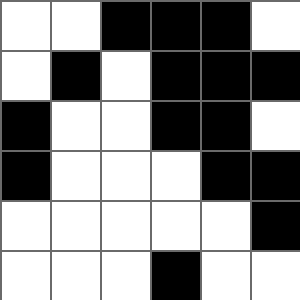[["white", "white", "black", "black", "black", "white"], ["white", "black", "white", "black", "black", "black"], ["black", "white", "white", "black", "black", "white"], ["black", "white", "white", "white", "black", "black"], ["white", "white", "white", "white", "white", "black"], ["white", "white", "white", "black", "white", "white"]]